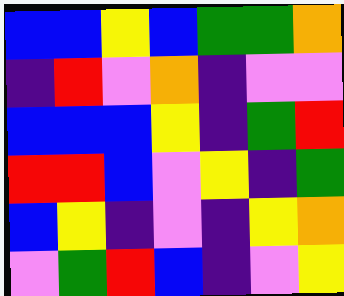[["blue", "blue", "yellow", "blue", "green", "green", "orange"], ["indigo", "red", "violet", "orange", "indigo", "violet", "violet"], ["blue", "blue", "blue", "yellow", "indigo", "green", "red"], ["red", "red", "blue", "violet", "yellow", "indigo", "green"], ["blue", "yellow", "indigo", "violet", "indigo", "yellow", "orange"], ["violet", "green", "red", "blue", "indigo", "violet", "yellow"]]